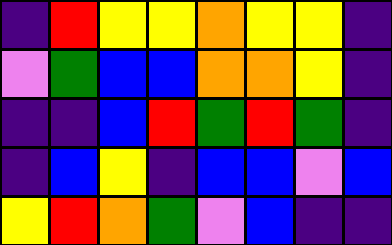[["indigo", "red", "yellow", "yellow", "orange", "yellow", "yellow", "indigo"], ["violet", "green", "blue", "blue", "orange", "orange", "yellow", "indigo"], ["indigo", "indigo", "blue", "red", "green", "red", "green", "indigo"], ["indigo", "blue", "yellow", "indigo", "blue", "blue", "violet", "blue"], ["yellow", "red", "orange", "green", "violet", "blue", "indigo", "indigo"]]